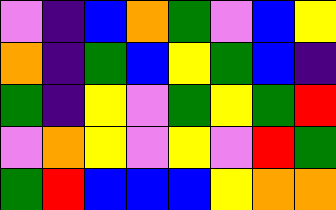[["violet", "indigo", "blue", "orange", "green", "violet", "blue", "yellow"], ["orange", "indigo", "green", "blue", "yellow", "green", "blue", "indigo"], ["green", "indigo", "yellow", "violet", "green", "yellow", "green", "red"], ["violet", "orange", "yellow", "violet", "yellow", "violet", "red", "green"], ["green", "red", "blue", "blue", "blue", "yellow", "orange", "orange"]]